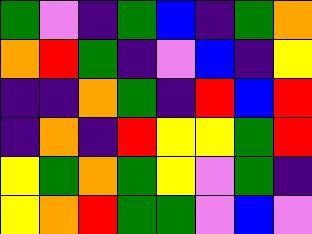[["green", "violet", "indigo", "green", "blue", "indigo", "green", "orange"], ["orange", "red", "green", "indigo", "violet", "blue", "indigo", "yellow"], ["indigo", "indigo", "orange", "green", "indigo", "red", "blue", "red"], ["indigo", "orange", "indigo", "red", "yellow", "yellow", "green", "red"], ["yellow", "green", "orange", "green", "yellow", "violet", "green", "indigo"], ["yellow", "orange", "red", "green", "green", "violet", "blue", "violet"]]